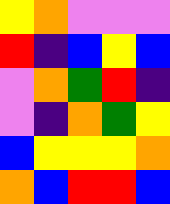[["yellow", "orange", "violet", "violet", "violet"], ["red", "indigo", "blue", "yellow", "blue"], ["violet", "orange", "green", "red", "indigo"], ["violet", "indigo", "orange", "green", "yellow"], ["blue", "yellow", "yellow", "yellow", "orange"], ["orange", "blue", "red", "red", "blue"]]